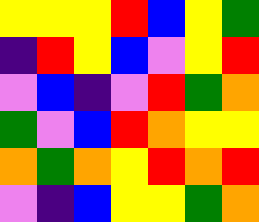[["yellow", "yellow", "yellow", "red", "blue", "yellow", "green"], ["indigo", "red", "yellow", "blue", "violet", "yellow", "red"], ["violet", "blue", "indigo", "violet", "red", "green", "orange"], ["green", "violet", "blue", "red", "orange", "yellow", "yellow"], ["orange", "green", "orange", "yellow", "red", "orange", "red"], ["violet", "indigo", "blue", "yellow", "yellow", "green", "orange"]]